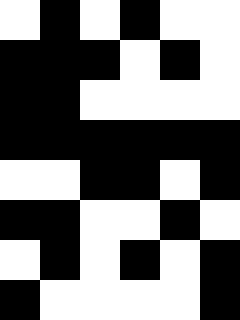[["white", "black", "white", "black", "white", "white"], ["black", "black", "black", "white", "black", "white"], ["black", "black", "white", "white", "white", "white"], ["black", "black", "black", "black", "black", "black"], ["white", "white", "black", "black", "white", "black"], ["black", "black", "white", "white", "black", "white"], ["white", "black", "white", "black", "white", "black"], ["black", "white", "white", "white", "white", "black"]]